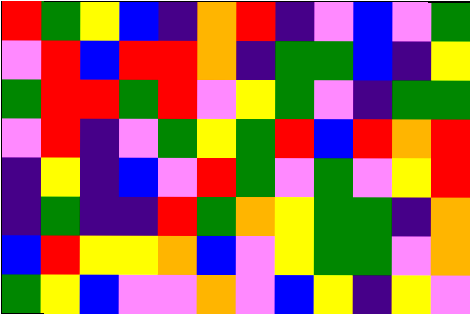[["red", "green", "yellow", "blue", "indigo", "orange", "red", "indigo", "violet", "blue", "violet", "green"], ["violet", "red", "blue", "red", "red", "orange", "indigo", "green", "green", "blue", "indigo", "yellow"], ["green", "red", "red", "green", "red", "violet", "yellow", "green", "violet", "indigo", "green", "green"], ["violet", "red", "indigo", "violet", "green", "yellow", "green", "red", "blue", "red", "orange", "red"], ["indigo", "yellow", "indigo", "blue", "violet", "red", "green", "violet", "green", "violet", "yellow", "red"], ["indigo", "green", "indigo", "indigo", "red", "green", "orange", "yellow", "green", "green", "indigo", "orange"], ["blue", "red", "yellow", "yellow", "orange", "blue", "violet", "yellow", "green", "green", "violet", "orange"], ["green", "yellow", "blue", "violet", "violet", "orange", "violet", "blue", "yellow", "indigo", "yellow", "violet"]]